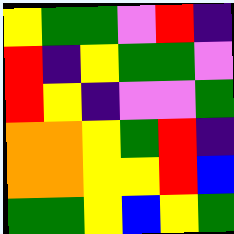[["yellow", "green", "green", "violet", "red", "indigo"], ["red", "indigo", "yellow", "green", "green", "violet"], ["red", "yellow", "indigo", "violet", "violet", "green"], ["orange", "orange", "yellow", "green", "red", "indigo"], ["orange", "orange", "yellow", "yellow", "red", "blue"], ["green", "green", "yellow", "blue", "yellow", "green"]]